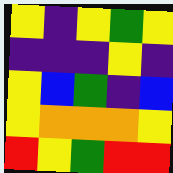[["yellow", "indigo", "yellow", "green", "yellow"], ["indigo", "indigo", "indigo", "yellow", "indigo"], ["yellow", "blue", "green", "indigo", "blue"], ["yellow", "orange", "orange", "orange", "yellow"], ["red", "yellow", "green", "red", "red"]]